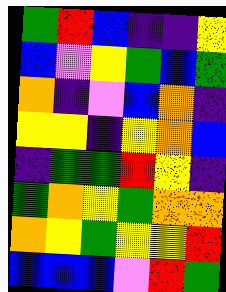[["green", "red", "blue", "indigo", "indigo", "yellow"], ["blue", "violet", "yellow", "green", "blue", "green"], ["orange", "indigo", "violet", "blue", "orange", "indigo"], ["yellow", "yellow", "indigo", "yellow", "orange", "blue"], ["indigo", "green", "green", "red", "yellow", "indigo"], ["green", "orange", "yellow", "green", "orange", "orange"], ["orange", "yellow", "green", "yellow", "yellow", "red"], ["blue", "blue", "blue", "violet", "red", "green"]]